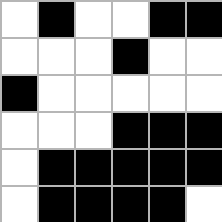[["white", "black", "white", "white", "black", "black"], ["white", "white", "white", "black", "white", "white"], ["black", "white", "white", "white", "white", "white"], ["white", "white", "white", "black", "black", "black"], ["white", "black", "black", "black", "black", "black"], ["white", "black", "black", "black", "black", "white"]]